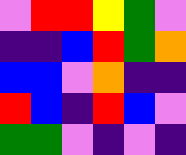[["violet", "red", "red", "yellow", "green", "violet"], ["indigo", "indigo", "blue", "red", "green", "orange"], ["blue", "blue", "violet", "orange", "indigo", "indigo"], ["red", "blue", "indigo", "red", "blue", "violet"], ["green", "green", "violet", "indigo", "violet", "indigo"]]